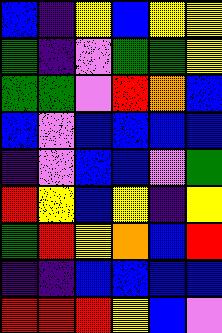[["blue", "indigo", "yellow", "blue", "yellow", "yellow"], ["green", "indigo", "violet", "green", "green", "yellow"], ["green", "green", "violet", "red", "orange", "blue"], ["blue", "violet", "blue", "blue", "blue", "blue"], ["indigo", "violet", "blue", "blue", "violet", "green"], ["red", "yellow", "blue", "yellow", "indigo", "yellow"], ["green", "red", "yellow", "orange", "blue", "red"], ["indigo", "indigo", "blue", "blue", "blue", "blue"], ["red", "red", "red", "yellow", "blue", "violet"]]